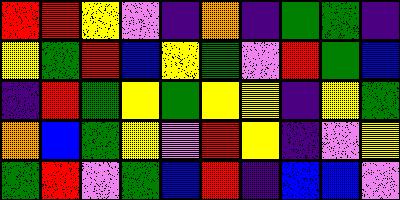[["red", "red", "yellow", "violet", "indigo", "orange", "indigo", "green", "green", "indigo"], ["yellow", "green", "red", "blue", "yellow", "green", "violet", "red", "green", "blue"], ["indigo", "red", "green", "yellow", "green", "yellow", "yellow", "indigo", "yellow", "green"], ["orange", "blue", "green", "yellow", "violet", "red", "yellow", "indigo", "violet", "yellow"], ["green", "red", "violet", "green", "blue", "red", "indigo", "blue", "blue", "violet"]]